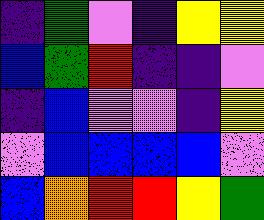[["indigo", "green", "violet", "indigo", "yellow", "yellow"], ["blue", "green", "red", "indigo", "indigo", "violet"], ["indigo", "blue", "violet", "violet", "indigo", "yellow"], ["violet", "blue", "blue", "blue", "blue", "violet"], ["blue", "orange", "red", "red", "yellow", "green"]]